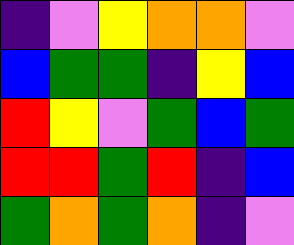[["indigo", "violet", "yellow", "orange", "orange", "violet"], ["blue", "green", "green", "indigo", "yellow", "blue"], ["red", "yellow", "violet", "green", "blue", "green"], ["red", "red", "green", "red", "indigo", "blue"], ["green", "orange", "green", "orange", "indigo", "violet"]]